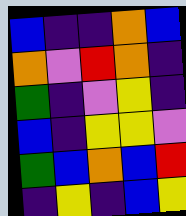[["blue", "indigo", "indigo", "orange", "blue"], ["orange", "violet", "red", "orange", "indigo"], ["green", "indigo", "violet", "yellow", "indigo"], ["blue", "indigo", "yellow", "yellow", "violet"], ["green", "blue", "orange", "blue", "red"], ["indigo", "yellow", "indigo", "blue", "yellow"]]